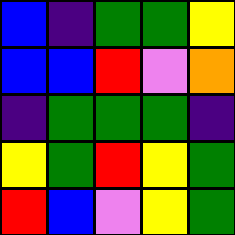[["blue", "indigo", "green", "green", "yellow"], ["blue", "blue", "red", "violet", "orange"], ["indigo", "green", "green", "green", "indigo"], ["yellow", "green", "red", "yellow", "green"], ["red", "blue", "violet", "yellow", "green"]]